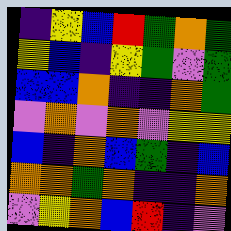[["indigo", "yellow", "blue", "red", "green", "orange", "green"], ["yellow", "blue", "indigo", "yellow", "green", "violet", "green"], ["blue", "blue", "orange", "indigo", "indigo", "orange", "green"], ["violet", "orange", "violet", "orange", "violet", "yellow", "yellow"], ["blue", "indigo", "orange", "blue", "green", "indigo", "blue"], ["orange", "orange", "green", "orange", "indigo", "indigo", "orange"], ["violet", "yellow", "orange", "blue", "red", "indigo", "violet"]]